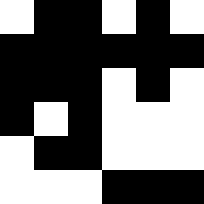[["white", "black", "black", "white", "black", "white"], ["black", "black", "black", "black", "black", "black"], ["black", "black", "black", "white", "black", "white"], ["black", "white", "black", "white", "white", "white"], ["white", "black", "black", "white", "white", "white"], ["white", "white", "white", "black", "black", "black"]]